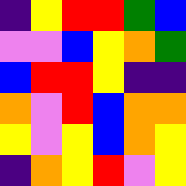[["indigo", "yellow", "red", "red", "green", "blue"], ["violet", "violet", "blue", "yellow", "orange", "green"], ["blue", "red", "red", "yellow", "indigo", "indigo"], ["orange", "violet", "red", "blue", "orange", "orange"], ["yellow", "violet", "yellow", "blue", "orange", "yellow"], ["indigo", "orange", "yellow", "red", "violet", "yellow"]]